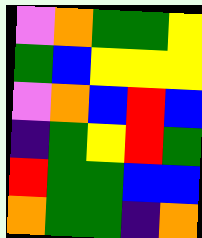[["violet", "orange", "green", "green", "yellow"], ["green", "blue", "yellow", "yellow", "yellow"], ["violet", "orange", "blue", "red", "blue"], ["indigo", "green", "yellow", "red", "green"], ["red", "green", "green", "blue", "blue"], ["orange", "green", "green", "indigo", "orange"]]